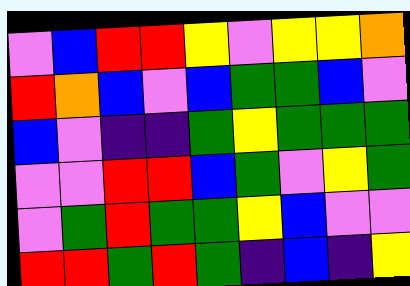[["violet", "blue", "red", "red", "yellow", "violet", "yellow", "yellow", "orange"], ["red", "orange", "blue", "violet", "blue", "green", "green", "blue", "violet"], ["blue", "violet", "indigo", "indigo", "green", "yellow", "green", "green", "green"], ["violet", "violet", "red", "red", "blue", "green", "violet", "yellow", "green"], ["violet", "green", "red", "green", "green", "yellow", "blue", "violet", "violet"], ["red", "red", "green", "red", "green", "indigo", "blue", "indigo", "yellow"]]